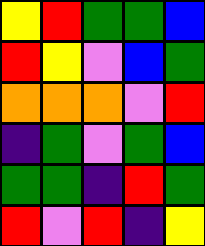[["yellow", "red", "green", "green", "blue"], ["red", "yellow", "violet", "blue", "green"], ["orange", "orange", "orange", "violet", "red"], ["indigo", "green", "violet", "green", "blue"], ["green", "green", "indigo", "red", "green"], ["red", "violet", "red", "indigo", "yellow"]]